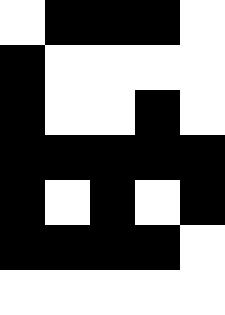[["white", "black", "black", "black", "white"], ["black", "white", "white", "white", "white"], ["black", "white", "white", "black", "white"], ["black", "black", "black", "black", "black"], ["black", "white", "black", "white", "black"], ["black", "black", "black", "black", "white"], ["white", "white", "white", "white", "white"]]